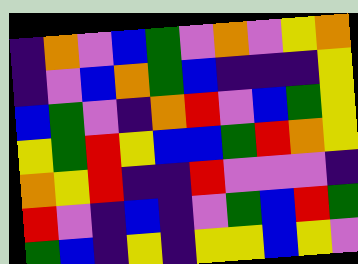[["indigo", "orange", "violet", "blue", "green", "violet", "orange", "violet", "yellow", "orange"], ["indigo", "violet", "blue", "orange", "green", "blue", "indigo", "indigo", "indigo", "yellow"], ["blue", "green", "violet", "indigo", "orange", "red", "violet", "blue", "green", "yellow"], ["yellow", "green", "red", "yellow", "blue", "blue", "green", "red", "orange", "yellow"], ["orange", "yellow", "red", "indigo", "indigo", "red", "violet", "violet", "violet", "indigo"], ["red", "violet", "indigo", "blue", "indigo", "violet", "green", "blue", "red", "green"], ["green", "blue", "indigo", "yellow", "indigo", "yellow", "yellow", "blue", "yellow", "violet"]]